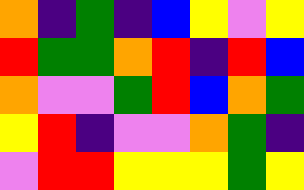[["orange", "indigo", "green", "indigo", "blue", "yellow", "violet", "yellow"], ["red", "green", "green", "orange", "red", "indigo", "red", "blue"], ["orange", "violet", "violet", "green", "red", "blue", "orange", "green"], ["yellow", "red", "indigo", "violet", "violet", "orange", "green", "indigo"], ["violet", "red", "red", "yellow", "yellow", "yellow", "green", "yellow"]]